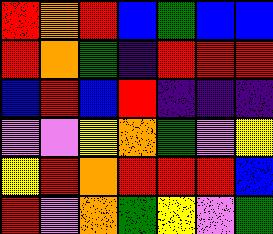[["red", "orange", "red", "blue", "green", "blue", "blue"], ["red", "orange", "green", "indigo", "red", "red", "red"], ["blue", "red", "blue", "red", "indigo", "indigo", "indigo"], ["violet", "violet", "yellow", "orange", "green", "violet", "yellow"], ["yellow", "red", "orange", "red", "red", "red", "blue"], ["red", "violet", "orange", "green", "yellow", "violet", "green"]]